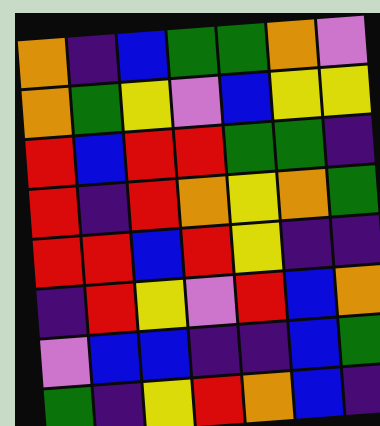[["orange", "indigo", "blue", "green", "green", "orange", "violet"], ["orange", "green", "yellow", "violet", "blue", "yellow", "yellow"], ["red", "blue", "red", "red", "green", "green", "indigo"], ["red", "indigo", "red", "orange", "yellow", "orange", "green"], ["red", "red", "blue", "red", "yellow", "indigo", "indigo"], ["indigo", "red", "yellow", "violet", "red", "blue", "orange"], ["violet", "blue", "blue", "indigo", "indigo", "blue", "green"], ["green", "indigo", "yellow", "red", "orange", "blue", "indigo"]]